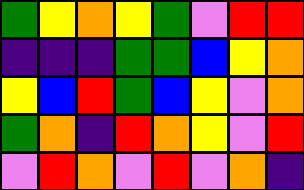[["green", "yellow", "orange", "yellow", "green", "violet", "red", "red"], ["indigo", "indigo", "indigo", "green", "green", "blue", "yellow", "orange"], ["yellow", "blue", "red", "green", "blue", "yellow", "violet", "orange"], ["green", "orange", "indigo", "red", "orange", "yellow", "violet", "red"], ["violet", "red", "orange", "violet", "red", "violet", "orange", "indigo"]]